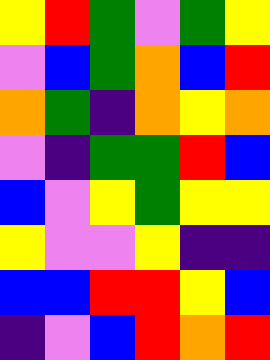[["yellow", "red", "green", "violet", "green", "yellow"], ["violet", "blue", "green", "orange", "blue", "red"], ["orange", "green", "indigo", "orange", "yellow", "orange"], ["violet", "indigo", "green", "green", "red", "blue"], ["blue", "violet", "yellow", "green", "yellow", "yellow"], ["yellow", "violet", "violet", "yellow", "indigo", "indigo"], ["blue", "blue", "red", "red", "yellow", "blue"], ["indigo", "violet", "blue", "red", "orange", "red"]]